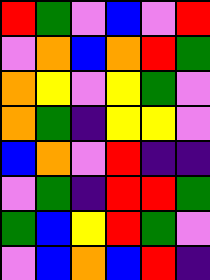[["red", "green", "violet", "blue", "violet", "red"], ["violet", "orange", "blue", "orange", "red", "green"], ["orange", "yellow", "violet", "yellow", "green", "violet"], ["orange", "green", "indigo", "yellow", "yellow", "violet"], ["blue", "orange", "violet", "red", "indigo", "indigo"], ["violet", "green", "indigo", "red", "red", "green"], ["green", "blue", "yellow", "red", "green", "violet"], ["violet", "blue", "orange", "blue", "red", "indigo"]]